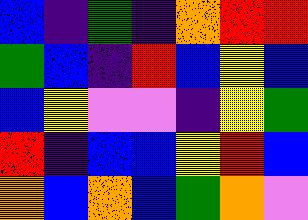[["blue", "indigo", "green", "indigo", "orange", "red", "red"], ["green", "blue", "indigo", "red", "blue", "yellow", "blue"], ["blue", "yellow", "violet", "violet", "indigo", "yellow", "green"], ["red", "indigo", "blue", "blue", "yellow", "red", "blue"], ["orange", "blue", "orange", "blue", "green", "orange", "violet"]]